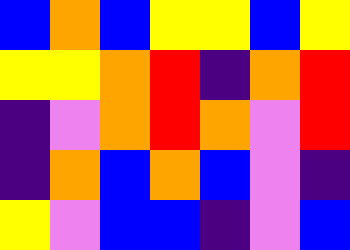[["blue", "orange", "blue", "yellow", "yellow", "blue", "yellow"], ["yellow", "yellow", "orange", "red", "indigo", "orange", "red"], ["indigo", "violet", "orange", "red", "orange", "violet", "red"], ["indigo", "orange", "blue", "orange", "blue", "violet", "indigo"], ["yellow", "violet", "blue", "blue", "indigo", "violet", "blue"]]